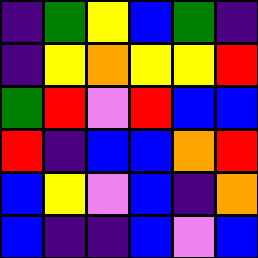[["indigo", "green", "yellow", "blue", "green", "indigo"], ["indigo", "yellow", "orange", "yellow", "yellow", "red"], ["green", "red", "violet", "red", "blue", "blue"], ["red", "indigo", "blue", "blue", "orange", "red"], ["blue", "yellow", "violet", "blue", "indigo", "orange"], ["blue", "indigo", "indigo", "blue", "violet", "blue"]]